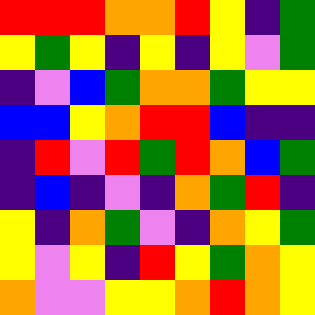[["red", "red", "red", "orange", "orange", "red", "yellow", "indigo", "green"], ["yellow", "green", "yellow", "indigo", "yellow", "indigo", "yellow", "violet", "green"], ["indigo", "violet", "blue", "green", "orange", "orange", "green", "yellow", "yellow"], ["blue", "blue", "yellow", "orange", "red", "red", "blue", "indigo", "indigo"], ["indigo", "red", "violet", "red", "green", "red", "orange", "blue", "green"], ["indigo", "blue", "indigo", "violet", "indigo", "orange", "green", "red", "indigo"], ["yellow", "indigo", "orange", "green", "violet", "indigo", "orange", "yellow", "green"], ["yellow", "violet", "yellow", "indigo", "red", "yellow", "green", "orange", "yellow"], ["orange", "violet", "violet", "yellow", "yellow", "orange", "red", "orange", "yellow"]]